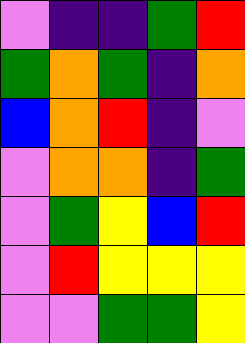[["violet", "indigo", "indigo", "green", "red"], ["green", "orange", "green", "indigo", "orange"], ["blue", "orange", "red", "indigo", "violet"], ["violet", "orange", "orange", "indigo", "green"], ["violet", "green", "yellow", "blue", "red"], ["violet", "red", "yellow", "yellow", "yellow"], ["violet", "violet", "green", "green", "yellow"]]